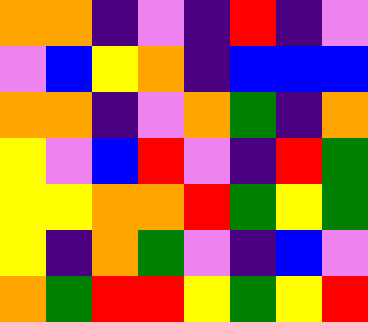[["orange", "orange", "indigo", "violet", "indigo", "red", "indigo", "violet"], ["violet", "blue", "yellow", "orange", "indigo", "blue", "blue", "blue"], ["orange", "orange", "indigo", "violet", "orange", "green", "indigo", "orange"], ["yellow", "violet", "blue", "red", "violet", "indigo", "red", "green"], ["yellow", "yellow", "orange", "orange", "red", "green", "yellow", "green"], ["yellow", "indigo", "orange", "green", "violet", "indigo", "blue", "violet"], ["orange", "green", "red", "red", "yellow", "green", "yellow", "red"]]